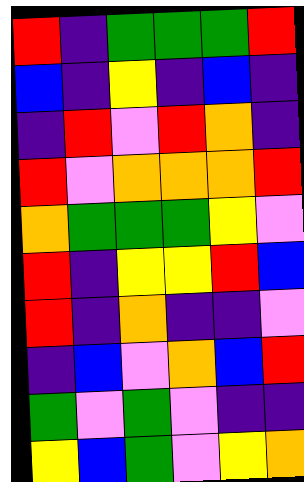[["red", "indigo", "green", "green", "green", "red"], ["blue", "indigo", "yellow", "indigo", "blue", "indigo"], ["indigo", "red", "violet", "red", "orange", "indigo"], ["red", "violet", "orange", "orange", "orange", "red"], ["orange", "green", "green", "green", "yellow", "violet"], ["red", "indigo", "yellow", "yellow", "red", "blue"], ["red", "indigo", "orange", "indigo", "indigo", "violet"], ["indigo", "blue", "violet", "orange", "blue", "red"], ["green", "violet", "green", "violet", "indigo", "indigo"], ["yellow", "blue", "green", "violet", "yellow", "orange"]]